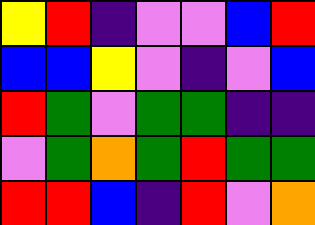[["yellow", "red", "indigo", "violet", "violet", "blue", "red"], ["blue", "blue", "yellow", "violet", "indigo", "violet", "blue"], ["red", "green", "violet", "green", "green", "indigo", "indigo"], ["violet", "green", "orange", "green", "red", "green", "green"], ["red", "red", "blue", "indigo", "red", "violet", "orange"]]